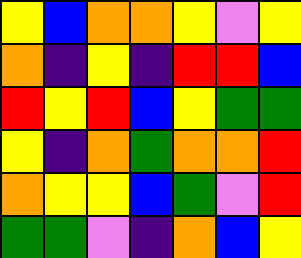[["yellow", "blue", "orange", "orange", "yellow", "violet", "yellow"], ["orange", "indigo", "yellow", "indigo", "red", "red", "blue"], ["red", "yellow", "red", "blue", "yellow", "green", "green"], ["yellow", "indigo", "orange", "green", "orange", "orange", "red"], ["orange", "yellow", "yellow", "blue", "green", "violet", "red"], ["green", "green", "violet", "indigo", "orange", "blue", "yellow"]]